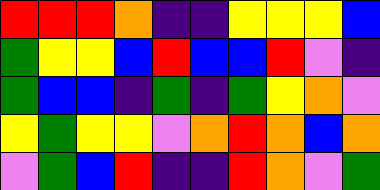[["red", "red", "red", "orange", "indigo", "indigo", "yellow", "yellow", "yellow", "blue"], ["green", "yellow", "yellow", "blue", "red", "blue", "blue", "red", "violet", "indigo"], ["green", "blue", "blue", "indigo", "green", "indigo", "green", "yellow", "orange", "violet"], ["yellow", "green", "yellow", "yellow", "violet", "orange", "red", "orange", "blue", "orange"], ["violet", "green", "blue", "red", "indigo", "indigo", "red", "orange", "violet", "green"]]